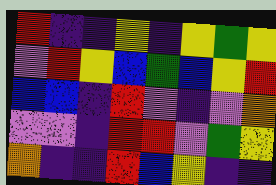[["red", "indigo", "indigo", "yellow", "indigo", "yellow", "green", "yellow"], ["violet", "red", "yellow", "blue", "green", "blue", "yellow", "red"], ["blue", "blue", "indigo", "red", "violet", "indigo", "violet", "orange"], ["violet", "violet", "indigo", "red", "red", "violet", "green", "yellow"], ["orange", "indigo", "indigo", "red", "blue", "yellow", "indigo", "indigo"]]